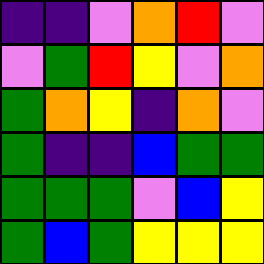[["indigo", "indigo", "violet", "orange", "red", "violet"], ["violet", "green", "red", "yellow", "violet", "orange"], ["green", "orange", "yellow", "indigo", "orange", "violet"], ["green", "indigo", "indigo", "blue", "green", "green"], ["green", "green", "green", "violet", "blue", "yellow"], ["green", "blue", "green", "yellow", "yellow", "yellow"]]